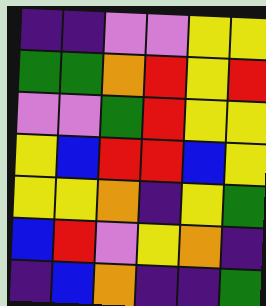[["indigo", "indigo", "violet", "violet", "yellow", "yellow"], ["green", "green", "orange", "red", "yellow", "red"], ["violet", "violet", "green", "red", "yellow", "yellow"], ["yellow", "blue", "red", "red", "blue", "yellow"], ["yellow", "yellow", "orange", "indigo", "yellow", "green"], ["blue", "red", "violet", "yellow", "orange", "indigo"], ["indigo", "blue", "orange", "indigo", "indigo", "green"]]